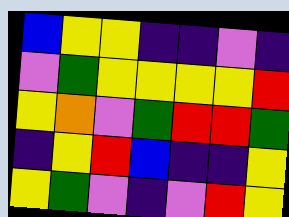[["blue", "yellow", "yellow", "indigo", "indigo", "violet", "indigo"], ["violet", "green", "yellow", "yellow", "yellow", "yellow", "red"], ["yellow", "orange", "violet", "green", "red", "red", "green"], ["indigo", "yellow", "red", "blue", "indigo", "indigo", "yellow"], ["yellow", "green", "violet", "indigo", "violet", "red", "yellow"]]